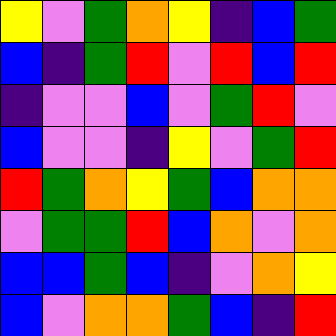[["yellow", "violet", "green", "orange", "yellow", "indigo", "blue", "green"], ["blue", "indigo", "green", "red", "violet", "red", "blue", "red"], ["indigo", "violet", "violet", "blue", "violet", "green", "red", "violet"], ["blue", "violet", "violet", "indigo", "yellow", "violet", "green", "red"], ["red", "green", "orange", "yellow", "green", "blue", "orange", "orange"], ["violet", "green", "green", "red", "blue", "orange", "violet", "orange"], ["blue", "blue", "green", "blue", "indigo", "violet", "orange", "yellow"], ["blue", "violet", "orange", "orange", "green", "blue", "indigo", "red"]]